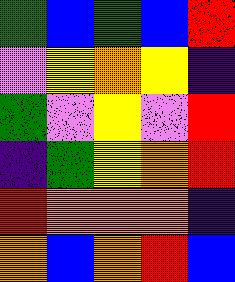[["green", "blue", "green", "blue", "red"], ["violet", "yellow", "orange", "yellow", "indigo"], ["green", "violet", "yellow", "violet", "red"], ["indigo", "green", "yellow", "orange", "red"], ["red", "orange", "orange", "orange", "indigo"], ["orange", "blue", "orange", "red", "blue"]]